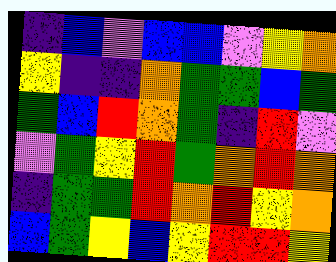[["indigo", "blue", "violet", "blue", "blue", "violet", "yellow", "orange"], ["yellow", "indigo", "indigo", "orange", "green", "green", "blue", "green"], ["green", "blue", "red", "orange", "green", "indigo", "red", "violet"], ["violet", "green", "yellow", "red", "green", "orange", "red", "orange"], ["indigo", "green", "green", "red", "orange", "red", "yellow", "orange"], ["blue", "green", "yellow", "blue", "yellow", "red", "red", "yellow"]]